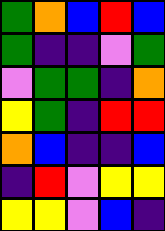[["green", "orange", "blue", "red", "blue"], ["green", "indigo", "indigo", "violet", "green"], ["violet", "green", "green", "indigo", "orange"], ["yellow", "green", "indigo", "red", "red"], ["orange", "blue", "indigo", "indigo", "blue"], ["indigo", "red", "violet", "yellow", "yellow"], ["yellow", "yellow", "violet", "blue", "indigo"]]